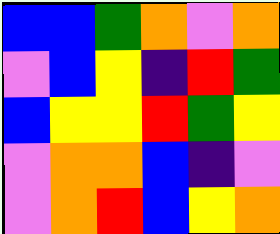[["blue", "blue", "green", "orange", "violet", "orange"], ["violet", "blue", "yellow", "indigo", "red", "green"], ["blue", "yellow", "yellow", "red", "green", "yellow"], ["violet", "orange", "orange", "blue", "indigo", "violet"], ["violet", "orange", "red", "blue", "yellow", "orange"]]